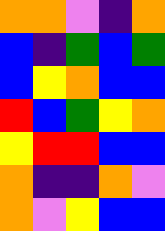[["orange", "orange", "violet", "indigo", "orange"], ["blue", "indigo", "green", "blue", "green"], ["blue", "yellow", "orange", "blue", "blue"], ["red", "blue", "green", "yellow", "orange"], ["yellow", "red", "red", "blue", "blue"], ["orange", "indigo", "indigo", "orange", "violet"], ["orange", "violet", "yellow", "blue", "blue"]]